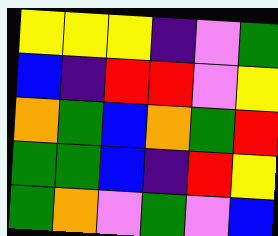[["yellow", "yellow", "yellow", "indigo", "violet", "green"], ["blue", "indigo", "red", "red", "violet", "yellow"], ["orange", "green", "blue", "orange", "green", "red"], ["green", "green", "blue", "indigo", "red", "yellow"], ["green", "orange", "violet", "green", "violet", "blue"]]